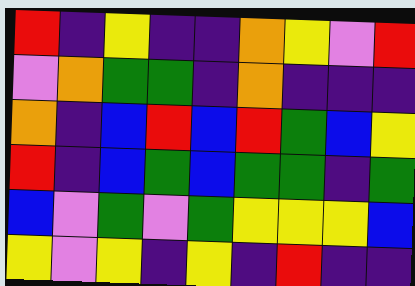[["red", "indigo", "yellow", "indigo", "indigo", "orange", "yellow", "violet", "red"], ["violet", "orange", "green", "green", "indigo", "orange", "indigo", "indigo", "indigo"], ["orange", "indigo", "blue", "red", "blue", "red", "green", "blue", "yellow"], ["red", "indigo", "blue", "green", "blue", "green", "green", "indigo", "green"], ["blue", "violet", "green", "violet", "green", "yellow", "yellow", "yellow", "blue"], ["yellow", "violet", "yellow", "indigo", "yellow", "indigo", "red", "indigo", "indigo"]]